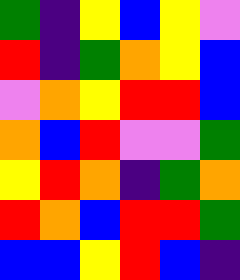[["green", "indigo", "yellow", "blue", "yellow", "violet"], ["red", "indigo", "green", "orange", "yellow", "blue"], ["violet", "orange", "yellow", "red", "red", "blue"], ["orange", "blue", "red", "violet", "violet", "green"], ["yellow", "red", "orange", "indigo", "green", "orange"], ["red", "orange", "blue", "red", "red", "green"], ["blue", "blue", "yellow", "red", "blue", "indigo"]]